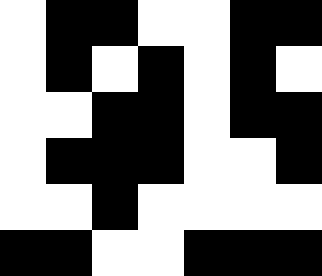[["white", "black", "black", "white", "white", "black", "black"], ["white", "black", "white", "black", "white", "black", "white"], ["white", "white", "black", "black", "white", "black", "black"], ["white", "black", "black", "black", "white", "white", "black"], ["white", "white", "black", "white", "white", "white", "white"], ["black", "black", "white", "white", "black", "black", "black"]]